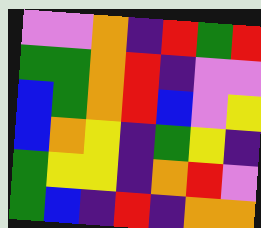[["violet", "violet", "orange", "indigo", "red", "green", "red"], ["green", "green", "orange", "red", "indigo", "violet", "violet"], ["blue", "green", "orange", "red", "blue", "violet", "yellow"], ["blue", "orange", "yellow", "indigo", "green", "yellow", "indigo"], ["green", "yellow", "yellow", "indigo", "orange", "red", "violet"], ["green", "blue", "indigo", "red", "indigo", "orange", "orange"]]